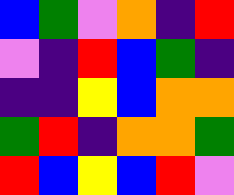[["blue", "green", "violet", "orange", "indigo", "red"], ["violet", "indigo", "red", "blue", "green", "indigo"], ["indigo", "indigo", "yellow", "blue", "orange", "orange"], ["green", "red", "indigo", "orange", "orange", "green"], ["red", "blue", "yellow", "blue", "red", "violet"]]